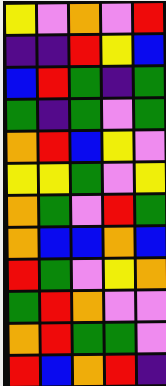[["yellow", "violet", "orange", "violet", "red"], ["indigo", "indigo", "red", "yellow", "blue"], ["blue", "red", "green", "indigo", "green"], ["green", "indigo", "green", "violet", "green"], ["orange", "red", "blue", "yellow", "violet"], ["yellow", "yellow", "green", "violet", "yellow"], ["orange", "green", "violet", "red", "green"], ["orange", "blue", "blue", "orange", "blue"], ["red", "green", "violet", "yellow", "orange"], ["green", "red", "orange", "violet", "violet"], ["orange", "red", "green", "green", "violet"], ["red", "blue", "orange", "red", "indigo"]]